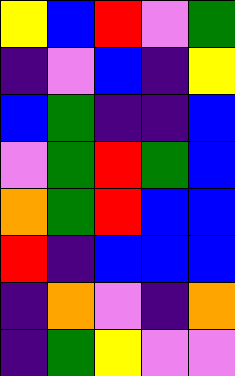[["yellow", "blue", "red", "violet", "green"], ["indigo", "violet", "blue", "indigo", "yellow"], ["blue", "green", "indigo", "indigo", "blue"], ["violet", "green", "red", "green", "blue"], ["orange", "green", "red", "blue", "blue"], ["red", "indigo", "blue", "blue", "blue"], ["indigo", "orange", "violet", "indigo", "orange"], ["indigo", "green", "yellow", "violet", "violet"]]